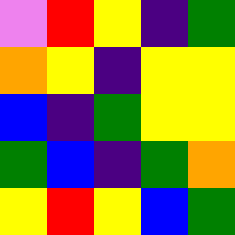[["violet", "red", "yellow", "indigo", "green"], ["orange", "yellow", "indigo", "yellow", "yellow"], ["blue", "indigo", "green", "yellow", "yellow"], ["green", "blue", "indigo", "green", "orange"], ["yellow", "red", "yellow", "blue", "green"]]